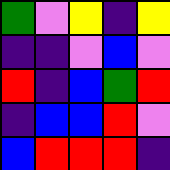[["green", "violet", "yellow", "indigo", "yellow"], ["indigo", "indigo", "violet", "blue", "violet"], ["red", "indigo", "blue", "green", "red"], ["indigo", "blue", "blue", "red", "violet"], ["blue", "red", "red", "red", "indigo"]]